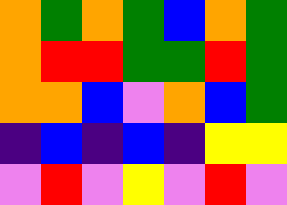[["orange", "green", "orange", "green", "blue", "orange", "green"], ["orange", "red", "red", "green", "green", "red", "green"], ["orange", "orange", "blue", "violet", "orange", "blue", "green"], ["indigo", "blue", "indigo", "blue", "indigo", "yellow", "yellow"], ["violet", "red", "violet", "yellow", "violet", "red", "violet"]]